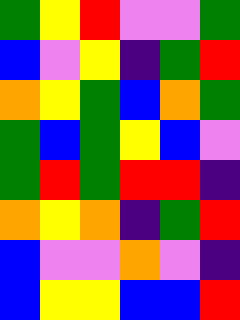[["green", "yellow", "red", "violet", "violet", "green"], ["blue", "violet", "yellow", "indigo", "green", "red"], ["orange", "yellow", "green", "blue", "orange", "green"], ["green", "blue", "green", "yellow", "blue", "violet"], ["green", "red", "green", "red", "red", "indigo"], ["orange", "yellow", "orange", "indigo", "green", "red"], ["blue", "violet", "violet", "orange", "violet", "indigo"], ["blue", "yellow", "yellow", "blue", "blue", "red"]]